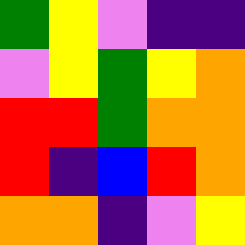[["green", "yellow", "violet", "indigo", "indigo"], ["violet", "yellow", "green", "yellow", "orange"], ["red", "red", "green", "orange", "orange"], ["red", "indigo", "blue", "red", "orange"], ["orange", "orange", "indigo", "violet", "yellow"]]